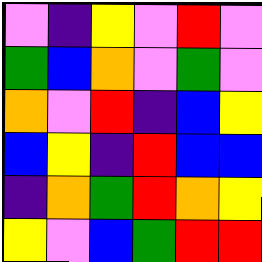[["violet", "indigo", "yellow", "violet", "red", "violet"], ["green", "blue", "orange", "violet", "green", "violet"], ["orange", "violet", "red", "indigo", "blue", "yellow"], ["blue", "yellow", "indigo", "red", "blue", "blue"], ["indigo", "orange", "green", "red", "orange", "yellow"], ["yellow", "violet", "blue", "green", "red", "red"]]